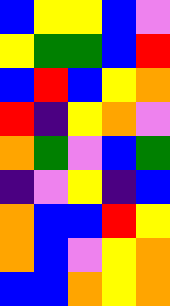[["blue", "yellow", "yellow", "blue", "violet"], ["yellow", "green", "green", "blue", "red"], ["blue", "red", "blue", "yellow", "orange"], ["red", "indigo", "yellow", "orange", "violet"], ["orange", "green", "violet", "blue", "green"], ["indigo", "violet", "yellow", "indigo", "blue"], ["orange", "blue", "blue", "red", "yellow"], ["orange", "blue", "violet", "yellow", "orange"], ["blue", "blue", "orange", "yellow", "orange"]]